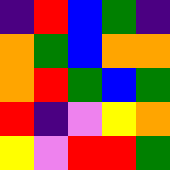[["indigo", "red", "blue", "green", "indigo"], ["orange", "green", "blue", "orange", "orange"], ["orange", "red", "green", "blue", "green"], ["red", "indigo", "violet", "yellow", "orange"], ["yellow", "violet", "red", "red", "green"]]